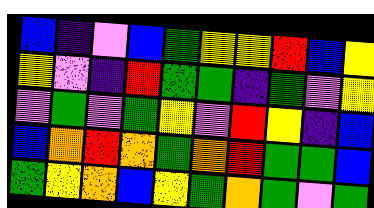[["blue", "indigo", "violet", "blue", "green", "yellow", "yellow", "red", "blue", "yellow"], ["yellow", "violet", "indigo", "red", "green", "green", "indigo", "green", "violet", "yellow"], ["violet", "green", "violet", "green", "yellow", "violet", "red", "yellow", "indigo", "blue"], ["blue", "orange", "red", "orange", "green", "orange", "red", "green", "green", "blue"], ["green", "yellow", "orange", "blue", "yellow", "green", "orange", "green", "violet", "green"]]